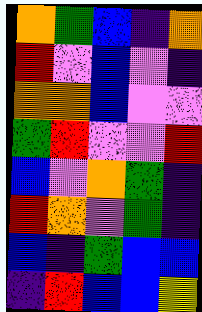[["orange", "green", "blue", "indigo", "orange"], ["red", "violet", "blue", "violet", "indigo"], ["orange", "orange", "blue", "violet", "violet"], ["green", "red", "violet", "violet", "red"], ["blue", "violet", "orange", "green", "indigo"], ["red", "orange", "violet", "green", "indigo"], ["blue", "indigo", "green", "blue", "blue"], ["indigo", "red", "blue", "blue", "yellow"]]